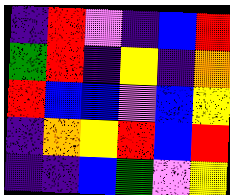[["indigo", "red", "violet", "indigo", "blue", "red"], ["green", "red", "indigo", "yellow", "indigo", "orange"], ["red", "blue", "blue", "violet", "blue", "yellow"], ["indigo", "orange", "yellow", "red", "blue", "red"], ["indigo", "indigo", "blue", "green", "violet", "yellow"]]